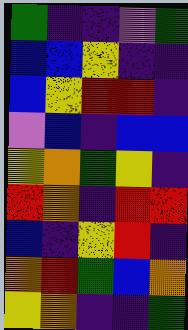[["green", "indigo", "indigo", "violet", "green"], ["blue", "blue", "yellow", "indigo", "indigo"], ["blue", "yellow", "red", "red", "indigo"], ["violet", "blue", "indigo", "blue", "blue"], ["yellow", "orange", "green", "yellow", "indigo"], ["red", "orange", "indigo", "red", "red"], ["blue", "indigo", "yellow", "red", "indigo"], ["orange", "red", "green", "blue", "orange"], ["yellow", "orange", "indigo", "indigo", "green"]]